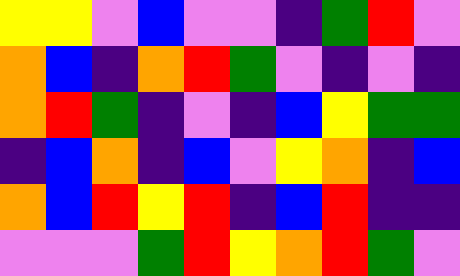[["yellow", "yellow", "violet", "blue", "violet", "violet", "indigo", "green", "red", "violet"], ["orange", "blue", "indigo", "orange", "red", "green", "violet", "indigo", "violet", "indigo"], ["orange", "red", "green", "indigo", "violet", "indigo", "blue", "yellow", "green", "green"], ["indigo", "blue", "orange", "indigo", "blue", "violet", "yellow", "orange", "indigo", "blue"], ["orange", "blue", "red", "yellow", "red", "indigo", "blue", "red", "indigo", "indigo"], ["violet", "violet", "violet", "green", "red", "yellow", "orange", "red", "green", "violet"]]